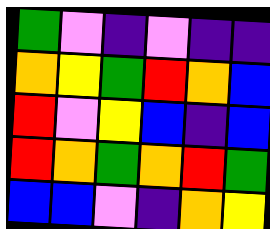[["green", "violet", "indigo", "violet", "indigo", "indigo"], ["orange", "yellow", "green", "red", "orange", "blue"], ["red", "violet", "yellow", "blue", "indigo", "blue"], ["red", "orange", "green", "orange", "red", "green"], ["blue", "blue", "violet", "indigo", "orange", "yellow"]]